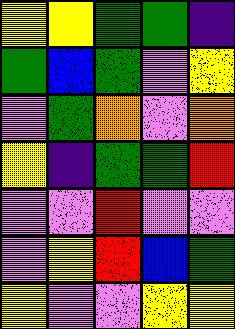[["yellow", "yellow", "green", "green", "indigo"], ["green", "blue", "green", "violet", "yellow"], ["violet", "green", "orange", "violet", "orange"], ["yellow", "indigo", "green", "green", "red"], ["violet", "violet", "red", "violet", "violet"], ["violet", "yellow", "red", "blue", "green"], ["yellow", "violet", "violet", "yellow", "yellow"]]